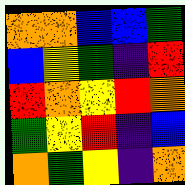[["orange", "orange", "blue", "blue", "green"], ["blue", "yellow", "green", "indigo", "red"], ["red", "orange", "yellow", "red", "orange"], ["green", "yellow", "red", "indigo", "blue"], ["orange", "green", "yellow", "indigo", "orange"]]